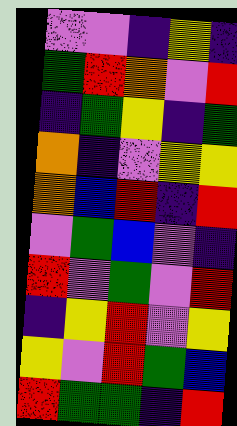[["violet", "violet", "indigo", "yellow", "indigo"], ["green", "red", "orange", "violet", "red"], ["indigo", "green", "yellow", "indigo", "green"], ["orange", "indigo", "violet", "yellow", "yellow"], ["orange", "blue", "red", "indigo", "red"], ["violet", "green", "blue", "violet", "indigo"], ["red", "violet", "green", "violet", "red"], ["indigo", "yellow", "red", "violet", "yellow"], ["yellow", "violet", "red", "green", "blue"], ["red", "green", "green", "indigo", "red"]]